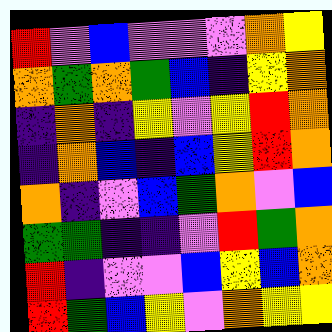[["red", "violet", "blue", "violet", "violet", "violet", "orange", "yellow"], ["orange", "green", "orange", "green", "blue", "indigo", "yellow", "orange"], ["indigo", "orange", "indigo", "yellow", "violet", "yellow", "red", "orange"], ["indigo", "orange", "blue", "indigo", "blue", "yellow", "red", "orange"], ["orange", "indigo", "violet", "blue", "green", "orange", "violet", "blue"], ["green", "green", "indigo", "indigo", "violet", "red", "green", "orange"], ["red", "indigo", "violet", "violet", "blue", "yellow", "blue", "orange"], ["red", "green", "blue", "yellow", "violet", "orange", "yellow", "yellow"]]